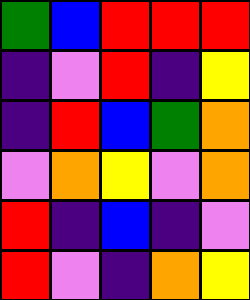[["green", "blue", "red", "red", "red"], ["indigo", "violet", "red", "indigo", "yellow"], ["indigo", "red", "blue", "green", "orange"], ["violet", "orange", "yellow", "violet", "orange"], ["red", "indigo", "blue", "indigo", "violet"], ["red", "violet", "indigo", "orange", "yellow"]]